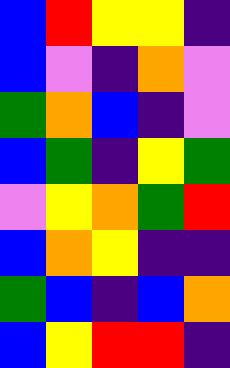[["blue", "red", "yellow", "yellow", "indigo"], ["blue", "violet", "indigo", "orange", "violet"], ["green", "orange", "blue", "indigo", "violet"], ["blue", "green", "indigo", "yellow", "green"], ["violet", "yellow", "orange", "green", "red"], ["blue", "orange", "yellow", "indigo", "indigo"], ["green", "blue", "indigo", "blue", "orange"], ["blue", "yellow", "red", "red", "indigo"]]